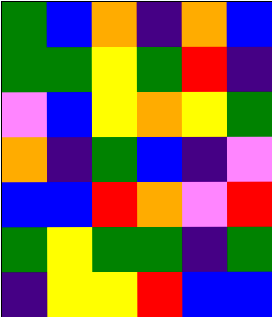[["green", "blue", "orange", "indigo", "orange", "blue"], ["green", "green", "yellow", "green", "red", "indigo"], ["violet", "blue", "yellow", "orange", "yellow", "green"], ["orange", "indigo", "green", "blue", "indigo", "violet"], ["blue", "blue", "red", "orange", "violet", "red"], ["green", "yellow", "green", "green", "indigo", "green"], ["indigo", "yellow", "yellow", "red", "blue", "blue"]]